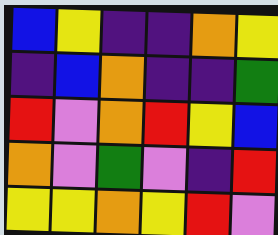[["blue", "yellow", "indigo", "indigo", "orange", "yellow"], ["indigo", "blue", "orange", "indigo", "indigo", "green"], ["red", "violet", "orange", "red", "yellow", "blue"], ["orange", "violet", "green", "violet", "indigo", "red"], ["yellow", "yellow", "orange", "yellow", "red", "violet"]]